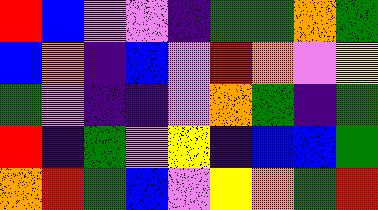[["red", "blue", "violet", "violet", "indigo", "green", "green", "orange", "green"], ["blue", "orange", "indigo", "blue", "violet", "red", "orange", "violet", "yellow"], ["green", "violet", "indigo", "indigo", "violet", "orange", "green", "indigo", "green"], ["red", "indigo", "green", "violet", "yellow", "indigo", "blue", "blue", "green"], ["orange", "red", "green", "blue", "violet", "yellow", "orange", "green", "red"]]